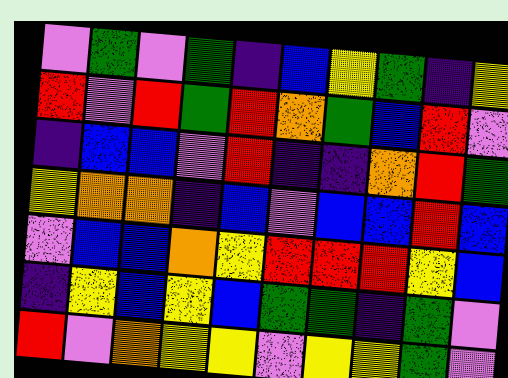[["violet", "green", "violet", "green", "indigo", "blue", "yellow", "green", "indigo", "yellow"], ["red", "violet", "red", "green", "red", "orange", "green", "blue", "red", "violet"], ["indigo", "blue", "blue", "violet", "red", "indigo", "indigo", "orange", "red", "green"], ["yellow", "orange", "orange", "indigo", "blue", "violet", "blue", "blue", "red", "blue"], ["violet", "blue", "blue", "orange", "yellow", "red", "red", "red", "yellow", "blue"], ["indigo", "yellow", "blue", "yellow", "blue", "green", "green", "indigo", "green", "violet"], ["red", "violet", "orange", "yellow", "yellow", "violet", "yellow", "yellow", "green", "violet"]]